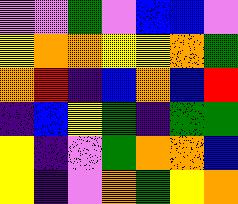[["violet", "violet", "green", "violet", "blue", "blue", "violet"], ["yellow", "orange", "orange", "yellow", "yellow", "orange", "green"], ["orange", "red", "indigo", "blue", "orange", "blue", "red"], ["indigo", "blue", "yellow", "green", "indigo", "green", "green"], ["yellow", "indigo", "violet", "green", "orange", "orange", "blue"], ["yellow", "indigo", "violet", "orange", "green", "yellow", "orange"]]